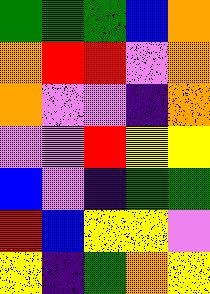[["green", "green", "green", "blue", "orange"], ["orange", "red", "red", "violet", "orange"], ["orange", "violet", "violet", "indigo", "orange"], ["violet", "violet", "red", "yellow", "yellow"], ["blue", "violet", "indigo", "green", "green"], ["red", "blue", "yellow", "yellow", "violet"], ["yellow", "indigo", "green", "orange", "yellow"]]